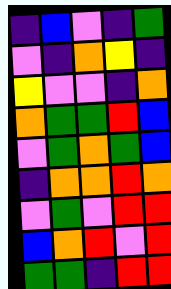[["indigo", "blue", "violet", "indigo", "green"], ["violet", "indigo", "orange", "yellow", "indigo"], ["yellow", "violet", "violet", "indigo", "orange"], ["orange", "green", "green", "red", "blue"], ["violet", "green", "orange", "green", "blue"], ["indigo", "orange", "orange", "red", "orange"], ["violet", "green", "violet", "red", "red"], ["blue", "orange", "red", "violet", "red"], ["green", "green", "indigo", "red", "red"]]